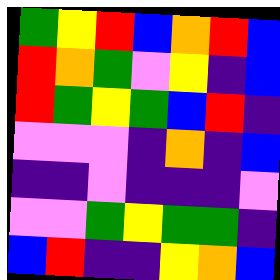[["green", "yellow", "red", "blue", "orange", "red", "blue"], ["red", "orange", "green", "violet", "yellow", "indigo", "blue"], ["red", "green", "yellow", "green", "blue", "red", "indigo"], ["violet", "violet", "violet", "indigo", "orange", "indigo", "blue"], ["indigo", "indigo", "violet", "indigo", "indigo", "indigo", "violet"], ["violet", "violet", "green", "yellow", "green", "green", "indigo"], ["blue", "red", "indigo", "indigo", "yellow", "orange", "blue"]]